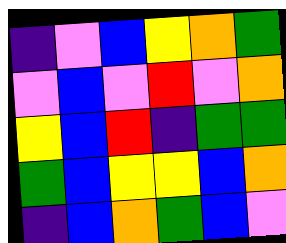[["indigo", "violet", "blue", "yellow", "orange", "green"], ["violet", "blue", "violet", "red", "violet", "orange"], ["yellow", "blue", "red", "indigo", "green", "green"], ["green", "blue", "yellow", "yellow", "blue", "orange"], ["indigo", "blue", "orange", "green", "blue", "violet"]]